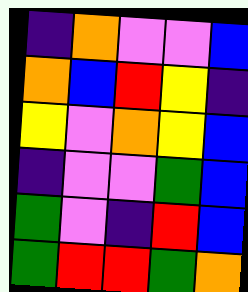[["indigo", "orange", "violet", "violet", "blue"], ["orange", "blue", "red", "yellow", "indigo"], ["yellow", "violet", "orange", "yellow", "blue"], ["indigo", "violet", "violet", "green", "blue"], ["green", "violet", "indigo", "red", "blue"], ["green", "red", "red", "green", "orange"]]